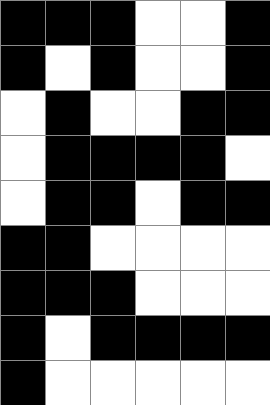[["black", "black", "black", "white", "white", "black"], ["black", "white", "black", "white", "white", "black"], ["white", "black", "white", "white", "black", "black"], ["white", "black", "black", "black", "black", "white"], ["white", "black", "black", "white", "black", "black"], ["black", "black", "white", "white", "white", "white"], ["black", "black", "black", "white", "white", "white"], ["black", "white", "black", "black", "black", "black"], ["black", "white", "white", "white", "white", "white"]]